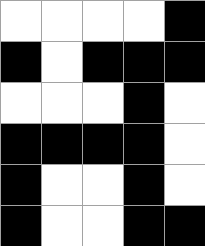[["white", "white", "white", "white", "black"], ["black", "white", "black", "black", "black"], ["white", "white", "white", "black", "white"], ["black", "black", "black", "black", "white"], ["black", "white", "white", "black", "white"], ["black", "white", "white", "black", "black"]]